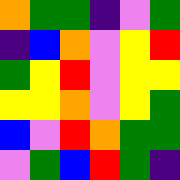[["orange", "green", "green", "indigo", "violet", "green"], ["indigo", "blue", "orange", "violet", "yellow", "red"], ["green", "yellow", "red", "violet", "yellow", "yellow"], ["yellow", "yellow", "orange", "violet", "yellow", "green"], ["blue", "violet", "red", "orange", "green", "green"], ["violet", "green", "blue", "red", "green", "indigo"]]